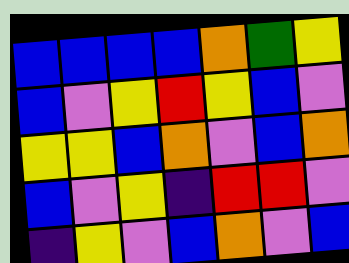[["blue", "blue", "blue", "blue", "orange", "green", "yellow"], ["blue", "violet", "yellow", "red", "yellow", "blue", "violet"], ["yellow", "yellow", "blue", "orange", "violet", "blue", "orange"], ["blue", "violet", "yellow", "indigo", "red", "red", "violet"], ["indigo", "yellow", "violet", "blue", "orange", "violet", "blue"]]